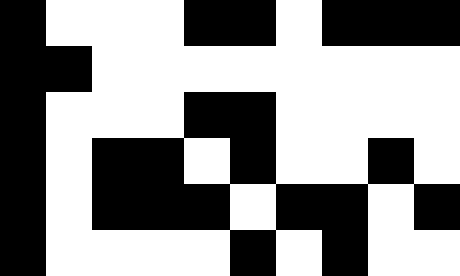[["black", "white", "white", "white", "black", "black", "white", "black", "black", "black"], ["black", "black", "white", "white", "white", "white", "white", "white", "white", "white"], ["black", "white", "white", "white", "black", "black", "white", "white", "white", "white"], ["black", "white", "black", "black", "white", "black", "white", "white", "black", "white"], ["black", "white", "black", "black", "black", "white", "black", "black", "white", "black"], ["black", "white", "white", "white", "white", "black", "white", "black", "white", "white"]]